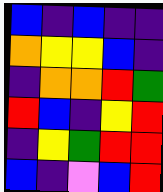[["blue", "indigo", "blue", "indigo", "indigo"], ["orange", "yellow", "yellow", "blue", "indigo"], ["indigo", "orange", "orange", "red", "green"], ["red", "blue", "indigo", "yellow", "red"], ["indigo", "yellow", "green", "red", "red"], ["blue", "indigo", "violet", "blue", "red"]]